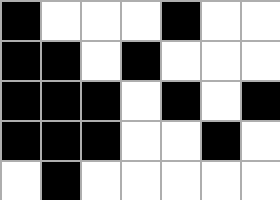[["black", "white", "white", "white", "black", "white", "white"], ["black", "black", "white", "black", "white", "white", "white"], ["black", "black", "black", "white", "black", "white", "black"], ["black", "black", "black", "white", "white", "black", "white"], ["white", "black", "white", "white", "white", "white", "white"]]